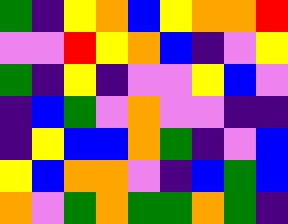[["green", "indigo", "yellow", "orange", "blue", "yellow", "orange", "orange", "red"], ["violet", "violet", "red", "yellow", "orange", "blue", "indigo", "violet", "yellow"], ["green", "indigo", "yellow", "indigo", "violet", "violet", "yellow", "blue", "violet"], ["indigo", "blue", "green", "violet", "orange", "violet", "violet", "indigo", "indigo"], ["indigo", "yellow", "blue", "blue", "orange", "green", "indigo", "violet", "blue"], ["yellow", "blue", "orange", "orange", "violet", "indigo", "blue", "green", "blue"], ["orange", "violet", "green", "orange", "green", "green", "orange", "green", "indigo"]]